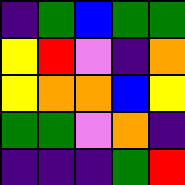[["indigo", "green", "blue", "green", "green"], ["yellow", "red", "violet", "indigo", "orange"], ["yellow", "orange", "orange", "blue", "yellow"], ["green", "green", "violet", "orange", "indigo"], ["indigo", "indigo", "indigo", "green", "red"]]